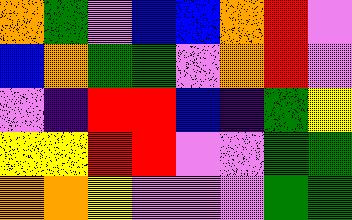[["orange", "green", "violet", "blue", "blue", "orange", "red", "violet"], ["blue", "orange", "green", "green", "violet", "orange", "red", "violet"], ["violet", "indigo", "red", "red", "blue", "indigo", "green", "yellow"], ["yellow", "yellow", "red", "red", "violet", "violet", "green", "green"], ["orange", "orange", "yellow", "violet", "violet", "violet", "green", "green"]]